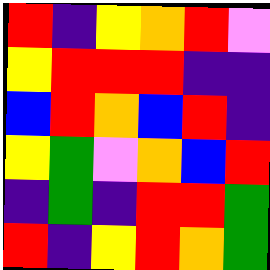[["red", "indigo", "yellow", "orange", "red", "violet"], ["yellow", "red", "red", "red", "indigo", "indigo"], ["blue", "red", "orange", "blue", "red", "indigo"], ["yellow", "green", "violet", "orange", "blue", "red"], ["indigo", "green", "indigo", "red", "red", "green"], ["red", "indigo", "yellow", "red", "orange", "green"]]